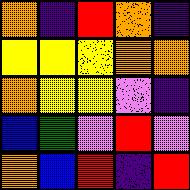[["orange", "indigo", "red", "orange", "indigo"], ["yellow", "yellow", "yellow", "orange", "orange"], ["orange", "yellow", "yellow", "violet", "indigo"], ["blue", "green", "violet", "red", "violet"], ["orange", "blue", "red", "indigo", "red"]]